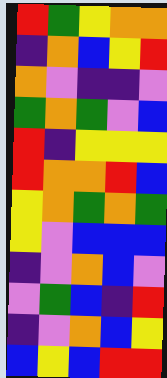[["red", "green", "yellow", "orange", "orange"], ["indigo", "orange", "blue", "yellow", "red"], ["orange", "violet", "indigo", "indigo", "violet"], ["green", "orange", "green", "violet", "blue"], ["red", "indigo", "yellow", "yellow", "yellow"], ["red", "orange", "orange", "red", "blue"], ["yellow", "orange", "green", "orange", "green"], ["yellow", "violet", "blue", "blue", "blue"], ["indigo", "violet", "orange", "blue", "violet"], ["violet", "green", "blue", "indigo", "red"], ["indigo", "violet", "orange", "blue", "yellow"], ["blue", "yellow", "blue", "red", "red"]]